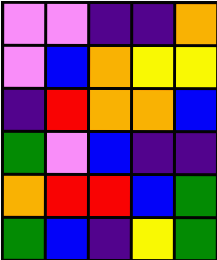[["violet", "violet", "indigo", "indigo", "orange"], ["violet", "blue", "orange", "yellow", "yellow"], ["indigo", "red", "orange", "orange", "blue"], ["green", "violet", "blue", "indigo", "indigo"], ["orange", "red", "red", "blue", "green"], ["green", "blue", "indigo", "yellow", "green"]]